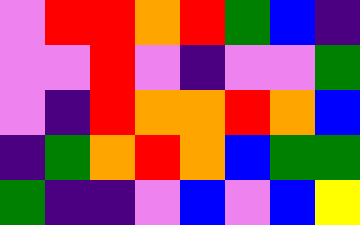[["violet", "red", "red", "orange", "red", "green", "blue", "indigo"], ["violet", "violet", "red", "violet", "indigo", "violet", "violet", "green"], ["violet", "indigo", "red", "orange", "orange", "red", "orange", "blue"], ["indigo", "green", "orange", "red", "orange", "blue", "green", "green"], ["green", "indigo", "indigo", "violet", "blue", "violet", "blue", "yellow"]]